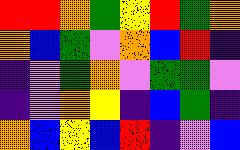[["red", "red", "orange", "green", "yellow", "red", "green", "orange"], ["orange", "blue", "green", "violet", "orange", "blue", "red", "indigo"], ["indigo", "violet", "green", "orange", "violet", "green", "green", "violet"], ["indigo", "violet", "orange", "yellow", "indigo", "blue", "green", "indigo"], ["orange", "blue", "yellow", "blue", "red", "indigo", "violet", "blue"]]